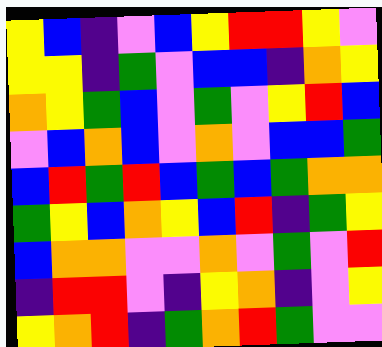[["yellow", "blue", "indigo", "violet", "blue", "yellow", "red", "red", "yellow", "violet"], ["yellow", "yellow", "indigo", "green", "violet", "blue", "blue", "indigo", "orange", "yellow"], ["orange", "yellow", "green", "blue", "violet", "green", "violet", "yellow", "red", "blue"], ["violet", "blue", "orange", "blue", "violet", "orange", "violet", "blue", "blue", "green"], ["blue", "red", "green", "red", "blue", "green", "blue", "green", "orange", "orange"], ["green", "yellow", "blue", "orange", "yellow", "blue", "red", "indigo", "green", "yellow"], ["blue", "orange", "orange", "violet", "violet", "orange", "violet", "green", "violet", "red"], ["indigo", "red", "red", "violet", "indigo", "yellow", "orange", "indigo", "violet", "yellow"], ["yellow", "orange", "red", "indigo", "green", "orange", "red", "green", "violet", "violet"]]